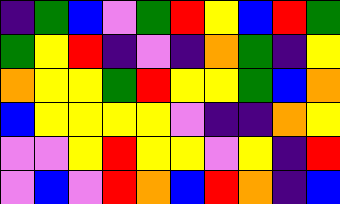[["indigo", "green", "blue", "violet", "green", "red", "yellow", "blue", "red", "green"], ["green", "yellow", "red", "indigo", "violet", "indigo", "orange", "green", "indigo", "yellow"], ["orange", "yellow", "yellow", "green", "red", "yellow", "yellow", "green", "blue", "orange"], ["blue", "yellow", "yellow", "yellow", "yellow", "violet", "indigo", "indigo", "orange", "yellow"], ["violet", "violet", "yellow", "red", "yellow", "yellow", "violet", "yellow", "indigo", "red"], ["violet", "blue", "violet", "red", "orange", "blue", "red", "orange", "indigo", "blue"]]